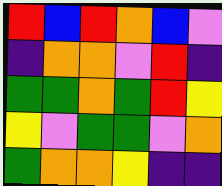[["red", "blue", "red", "orange", "blue", "violet"], ["indigo", "orange", "orange", "violet", "red", "indigo"], ["green", "green", "orange", "green", "red", "yellow"], ["yellow", "violet", "green", "green", "violet", "orange"], ["green", "orange", "orange", "yellow", "indigo", "indigo"]]